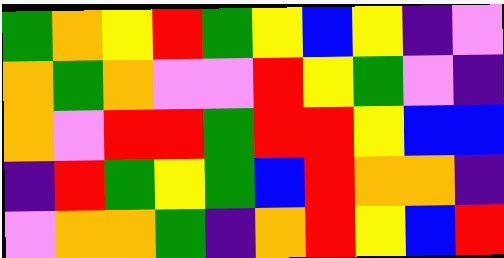[["green", "orange", "yellow", "red", "green", "yellow", "blue", "yellow", "indigo", "violet"], ["orange", "green", "orange", "violet", "violet", "red", "yellow", "green", "violet", "indigo"], ["orange", "violet", "red", "red", "green", "red", "red", "yellow", "blue", "blue"], ["indigo", "red", "green", "yellow", "green", "blue", "red", "orange", "orange", "indigo"], ["violet", "orange", "orange", "green", "indigo", "orange", "red", "yellow", "blue", "red"]]